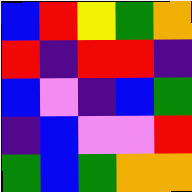[["blue", "red", "yellow", "green", "orange"], ["red", "indigo", "red", "red", "indigo"], ["blue", "violet", "indigo", "blue", "green"], ["indigo", "blue", "violet", "violet", "red"], ["green", "blue", "green", "orange", "orange"]]